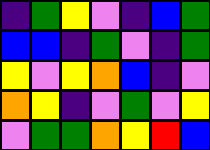[["indigo", "green", "yellow", "violet", "indigo", "blue", "green"], ["blue", "blue", "indigo", "green", "violet", "indigo", "green"], ["yellow", "violet", "yellow", "orange", "blue", "indigo", "violet"], ["orange", "yellow", "indigo", "violet", "green", "violet", "yellow"], ["violet", "green", "green", "orange", "yellow", "red", "blue"]]